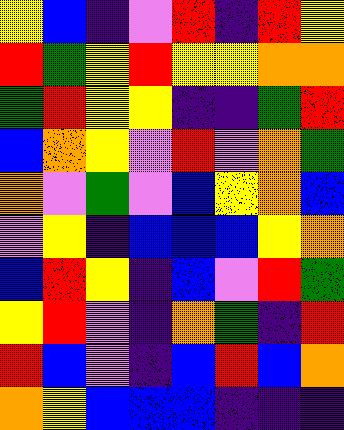[["yellow", "blue", "indigo", "violet", "red", "indigo", "red", "yellow"], ["red", "green", "yellow", "red", "yellow", "yellow", "orange", "orange"], ["green", "red", "yellow", "yellow", "indigo", "indigo", "green", "red"], ["blue", "orange", "yellow", "violet", "red", "violet", "orange", "green"], ["orange", "violet", "green", "violet", "blue", "yellow", "orange", "blue"], ["violet", "yellow", "indigo", "blue", "blue", "blue", "yellow", "orange"], ["blue", "red", "yellow", "indigo", "blue", "violet", "red", "green"], ["yellow", "red", "violet", "indigo", "orange", "green", "indigo", "red"], ["red", "blue", "violet", "indigo", "blue", "red", "blue", "orange"], ["orange", "yellow", "blue", "blue", "blue", "indigo", "indigo", "indigo"]]